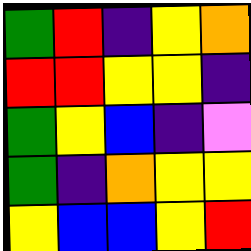[["green", "red", "indigo", "yellow", "orange"], ["red", "red", "yellow", "yellow", "indigo"], ["green", "yellow", "blue", "indigo", "violet"], ["green", "indigo", "orange", "yellow", "yellow"], ["yellow", "blue", "blue", "yellow", "red"]]